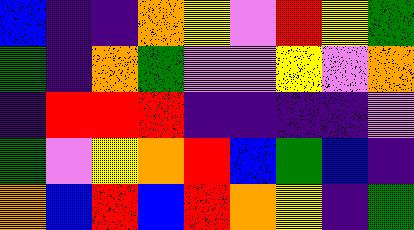[["blue", "indigo", "indigo", "orange", "yellow", "violet", "red", "yellow", "green"], ["green", "indigo", "orange", "green", "violet", "violet", "yellow", "violet", "orange"], ["indigo", "red", "red", "red", "indigo", "indigo", "indigo", "indigo", "violet"], ["green", "violet", "yellow", "orange", "red", "blue", "green", "blue", "indigo"], ["orange", "blue", "red", "blue", "red", "orange", "yellow", "indigo", "green"]]